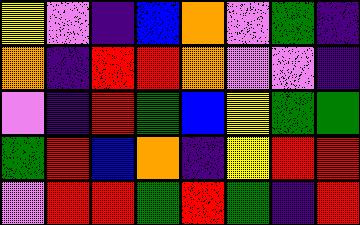[["yellow", "violet", "indigo", "blue", "orange", "violet", "green", "indigo"], ["orange", "indigo", "red", "red", "orange", "violet", "violet", "indigo"], ["violet", "indigo", "red", "green", "blue", "yellow", "green", "green"], ["green", "red", "blue", "orange", "indigo", "yellow", "red", "red"], ["violet", "red", "red", "green", "red", "green", "indigo", "red"]]